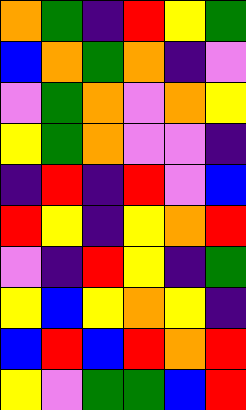[["orange", "green", "indigo", "red", "yellow", "green"], ["blue", "orange", "green", "orange", "indigo", "violet"], ["violet", "green", "orange", "violet", "orange", "yellow"], ["yellow", "green", "orange", "violet", "violet", "indigo"], ["indigo", "red", "indigo", "red", "violet", "blue"], ["red", "yellow", "indigo", "yellow", "orange", "red"], ["violet", "indigo", "red", "yellow", "indigo", "green"], ["yellow", "blue", "yellow", "orange", "yellow", "indigo"], ["blue", "red", "blue", "red", "orange", "red"], ["yellow", "violet", "green", "green", "blue", "red"]]